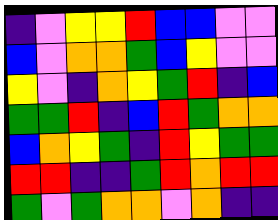[["indigo", "violet", "yellow", "yellow", "red", "blue", "blue", "violet", "violet"], ["blue", "violet", "orange", "orange", "green", "blue", "yellow", "violet", "violet"], ["yellow", "violet", "indigo", "orange", "yellow", "green", "red", "indigo", "blue"], ["green", "green", "red", "indigo", "blue", "red", "green", "orange", "orange"], ["blue", "orange", "yellow", "green", "indigo", "red", "yellow", "green", "green"], ["red", "red", "indigo", "indigo", "green", "red", "orange", "red", "red"], ["green", "violet", "green", "orange", "orange", "violet", "orange", "indigo", "indigo"]]